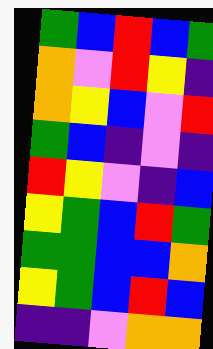[["green", "blue", "red", "blue", "green"], ["orange", "violet", "red", "yellow", "indigo"], ["orange", "yellow", "blue", "violet", "red"], ["green", "blue", "indigo", "violet", "indigo"], ["red", "yellow", "violet", "indigo", "blue"], ["yellow", "green", "blue", "red", "green"], ["green", "green", "blue", "blue", "orange"], ["yellow", "green", "blue", "red", "blue"], ["indigo", "indigo", "violet", "orange", "orange"]]